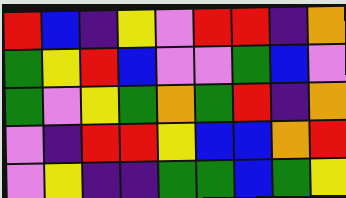[["red", "blue", "indigo", "yellow", "violet", "red", "red", "indigo", "orange"], ["green", "yellow", "red", "blue", "violet", "violet", "green", "blue", "violet"], ["green", "violet", "yellow", "green", "orange", "green", "red", "indigo", "orange"], ["violet", "indigo", "red", "red", "yellow", "blue", "blue", "orange", "red"], ["violet", "yellow", "indigo", "indigo", "green", "green", "blue", "green", "yellow"]]